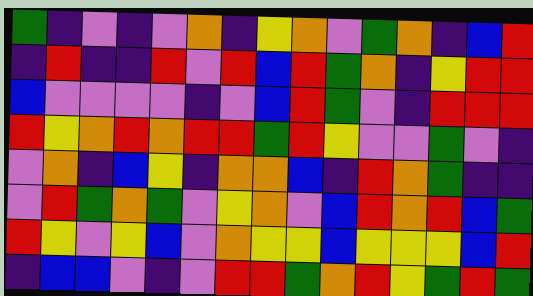[["green", "indigo", "violet", "indigo", "violet", "orange", "indigo", "yellow", "orange", "violet", "green", "orange", "indigo", "blue", "red"], ["indigo", "red", "indigo", "indigo", "red", "violet", "red", "blue", "red", "green", "orange", "indigo", "yellow", "red", "red"], ["blue", "violet", "violet", "violet", "violet", "indigo", "violet", "blue", "red", "green", "violet", "indigo", "red", "red", "red"], ["red", "yellow", "orange", "red", "orange", "red", "red", "green", "red", "yellow", "violet", "violet", "green", "violet", "indigo"], ["violet", "orange", "indigo", "blue", "yellow", "indigo", "orange", "orange", "blue", "indigo", "red", "orange", "green", "indigo", "indigo"], ["violet", "red", "green", "orange", "green", "violet", "yellow", "orange", "violet", "blue", "red", "orange", "red", "blue", "green"], ["red", "yellow", "violet", "yellow", "blue", "violet", "orange", "yellow", "yellow", "blue", "yellow", "yellow", "yellow", "blue", "red"], ["indigo", "blue", "blue", "violet", "indigo", "violet", "red", "red", "green", "orange", "red", "yellow", "green", "red", "green"]]